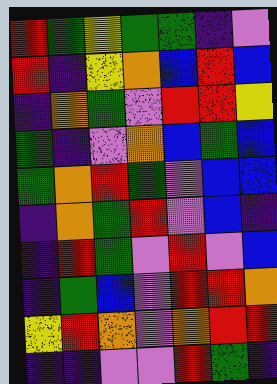[["red", "green", "yellow", "green", "green", "indigo", "violet"], ["red", "indigo", "yellow", "orange", "blue", "red", "blue"], ["indigo", "orange", "green", "violet", "red", "red", "yellow"], ["green", "indigo", "violet", "orange", "blue", "green", "blue"], ["green", "orange", "red", "green", "violet", "blue", "blue"], ["indigo", "orange", "green", "red", "violet", "blue", "indigo"], ["indigo", "red", "green", "violet", "red", "violet", "blue"], ["indigo", "green", "blue", "violet", "red", "red", "orange"], ["yellow", "red", "orange", "violet", "orange", "red", "red"], ["indigo", "indigo", "violet", "violet", "red", "green", "indigo"]]